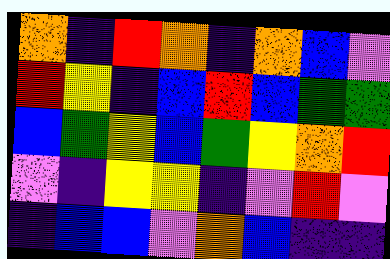[["orange", "indigo", "red", "orange", "indigo", "orange", "blue", "violet"], ["red", "yellow", "indigo", "blue", "red", "blue", "green", "green"], ["blue", "green", "yellow", "blue", "green", "yellow", "orange", "red"], ["violet", "indigo", "yellow", "yellow", "indigo", "violet", "red", "violet"], ["indigo", "blue", "blue", "violet", "orange", "blue", "indigo", "indigo"]]